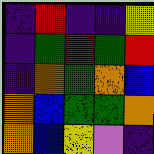[["indigo", "red", "indigo", "indigo", "yellow"], ["indigo", "green", "red", "green", "red"], ["indigo", "orange", "green", "orange", "blue"], ["orange", "blue", "green", "green", "orange"], ["orange", "blue", "yellow", "violet", "indigo"]]